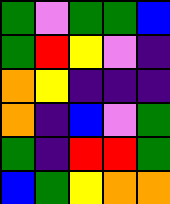[["green", "violet", "green", "green", "blue"], ["green", "red", "yellow", "violet", "indigo"], ["orange", "yellow", "indigo", "indigo", "indigo"], ["orange", "indigo", "blue", "violet", "green"], ["green", "indigo", "red", "red", "green"], ["blue", "green", "yellow", "orange", "orange"]]